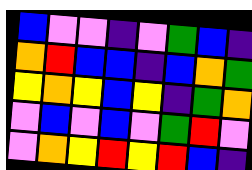[["blue", "violet", "violet", "indigo", "violet", "green", "blue", "indigo"], ["orange", "red", "blue", "blue", "indigo", "blue", "orange", "green"], ["yellow", "orange", "yellow", "blue", "yellow", "indigo", "green", "orange"], ["violet", "blue", "violet", "blue", "violet", "green", "red", "violet"], ["violet", "orange", "yellow", "red", "yellow", "red", "blue", "indigo"]]